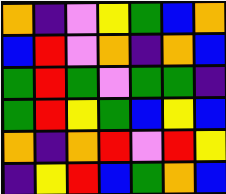[["orange", "indigo", "violet", "yellow", "green", "blue", "orange"], ["blue", "red", "violet", "orange", "indigo", "orange", "blue"], ["green", "red", "green", "violet", "green", "green", "indigo"], ["green", "red", "yellow", "green", "blue", "yellow", "blue"], ["orange", "indigo", "orange", "red", "violet", "red", "yellow"], ["indigo", "yellow", "red", "blue", "green", "orange", "blue"]]